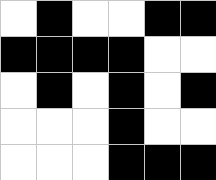[["white", "black", "white", "white", "black", "black"], ["black", "black", "black", "black", "white", "white"], ["white", "black", "white", "black", "white", "black"], ["white", "white", "white", "black", "white", "white"], ["white", "white", "white", "black", "black", "black"]]